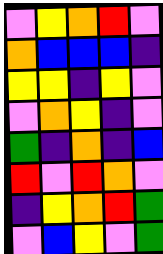[["violet", "yellow", "orange", "red", "violet"], ["orange", "blue", "blue", "blue", "indigo"], ["yellow", "yellow", "indigo", "yellow", "violet"], ["violet", "orange", "yellow", "indigo", "violet"], ["green", "indigo", "orange", "indigo", "blue"], ["red", "violet", "red", "orange", "violet"], ["indigo", "yellow", "orange", "red", "green"], ["violet", "blue", "yellow", "violet", "green"]]